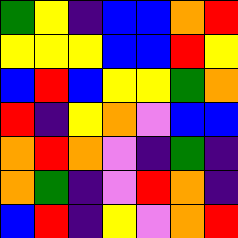[["green", "yellow", "indigo", "blue", "blue", "orange", "red"], ["yellow", "yellow", "yellow", "blue", "blue", "red", "yellow"], ["blue", "red", "blue", "yellow", "yellow", "green", "orange"], ["red", "indigo", "yellow", "orange", "violet", "blue", "blue"], ["orange", "red", "orange", "violet", "indigo", "green", "indigo"], ["orange", "green", "indigo", "violet", "red", "orange", "indigo"], ["blue", "red", "indigo", "yellow", "violet", "orange", "red"]]